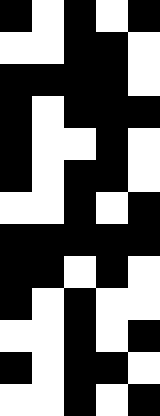[["black", "white", "black", "white", "black"], ["white", "white", "black", "black", "white"], ["black", "black", "black", "black", "white"], ["black", "white", "black", "black", "black"], ["black", "white", "white", "black", "white"], ["black", "white", "black", "black", "white"], ["white", "white", "black", "white", "black"], ["black", "black", "black", "black", "black"], ["black", "black", "white", "black", "white"], ["black", "white", "black", "white", "white"], ["white", "white", "black", "white", "black"], ["black", "white", "black", "black", "white"], ["white", "white", "black", "white", "black"]]